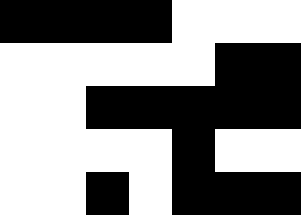[["black", "black", "black", "black", "white", "white", "white"], ["white", "white", "white", "white", "white", "black", "black"], ["white", "white", "black", "black", "black", "black", "black"], ["white", "white", "white", "white", "black", "white", "white"], ["white", "white", "black", "white", "black", "black", "black"]]